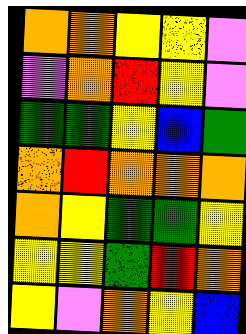[["orange", "orange", "yellow", "yellow", "violet"], ["violet", "orange", "red", "yellow", "violet"], ["green", "green", "yellow", "blue", "green"], ["orange", "red", "orange", "orange", "orange"], ["orange", "yellow", "green", "green", "yellow"], ["yellow", "yellow", "green", "red", "orange"], ["yellow", "violet", "orange", "yellow", "blue"]]